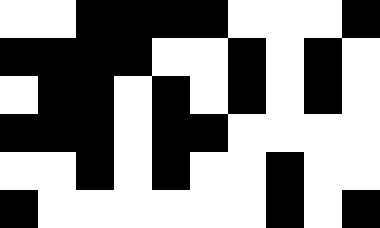[["white", "white", "black", "black", "black", "black", "white", "white", "white", "black"], ["black", "black", "black", "black", "white", "white", "black", "white", "black", "white"], ["white", "black", "black", "white", "black", "white", "black", "white", "black", "white"], ["black", "black", "black", "white", "black", "black", "white", "white", "white", "white"], ["white", "white", "black", "white", "black", "white", "white", "black", "white", "white"], ["black", "white", "white", "white", "white", "white", "white", "black", "white", "black"]]